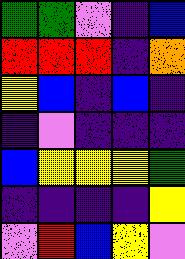[["green", "green", "violet", "indigo", "blue"], ["red", "red", "red", "indigo", "orange"], ["yellow", "blue", "indigo", "blue", "indigo"], ["indigo", "violet", "indigo", "indigo", "indigo"], ["blue", "yellow", "yellow", "yellow", "green"], ["indigo", "indigo", "indigo", "indigo", "yellow"], ["violet", "red", "blue", "yellow", "violet"]]